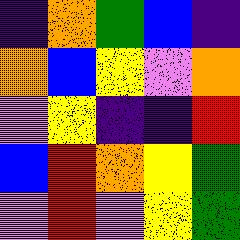[["indigo", "orange", "green", "blue", "indigo"], ["orange", "blue", "yellow", "violet", "orange"], ["violet", "yellow", "indigo", "indigo", "red"], ["blue", "red", "orange", "yellow", "green"], ["violet", "red", "violet", "yellow", "green"]]